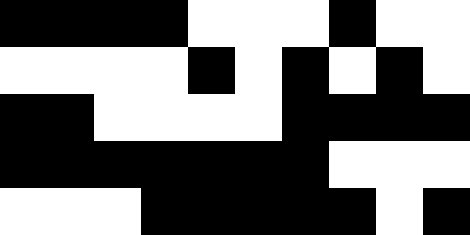[["black", "black", "black", "black", "white", "white", "white", "black", "white", "white"], ["white", "white", "white", "white", "black", "white", "black", "white", "black", "white"], ["black", "black", "white", "white", "white", "white", "black", "black", "black", "black"], ["black", "black", "black", "black", "black", "black", "black", "white", "white", "white"], ["white", "white", "white", "black", "black", "black", "black", "black", "white", "black"]]